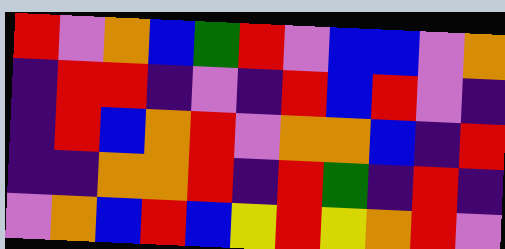[["red", "violet", "orange", "blue", "green", "red", "violet", "blue", "blue", "violet", "orange"], ["indigo", "red", "red", "indigo", "violet", "indigo", "red", "blue", "red", "violet", "indigo"], ["indigo", "red", "blue", "orange", "red", "violet", "orange", "orange", "blue", "indigo", "red"], ["indigo", "indigo", "orange", "orange", "red", "indigo", "red", "green", "indigo", "red", "indigo"], ["violet", "orange", "blue", "red", "blue", "yellow", "red", "yellow", "orange", "red", "violet"]]